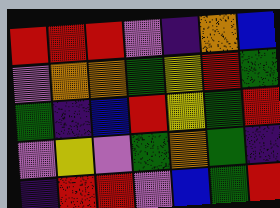[["red", "red", "red", "violet", "indigo", "orange", "blue"], ["violet", "orange", "orange", "green", "yellow", "red", "green"], ["green", "indigo", "blue", "red", "yellow", "green", "red"], ["violet", "yellow", "violet", "green", "orange", "green", "indigo"], ["indigo", "red", "red", "violet", "blue", "green", "red"]]